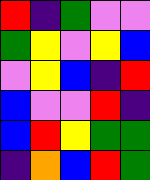[["red", "indigo", "green", "violet", "violet"], ["green", "yellow", "violet", "yellow", "blue"], ["violet", "yellow", "blue", "indigo", "red"], ["blue", "violet", "violet", "red", "indigo"], ["blue", "red", "yellow", "green", "green"], ["indigo", "orange", "blue", "red", "green"]]